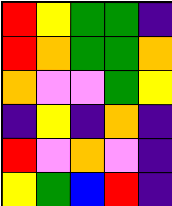[["red", "yellow", "green", "green", "indigo"], ["red", "orange", "green", "green", "orange"], ["orange", "violet", "violet", "green", "yellow"], ["indigo", "yellow", "indigo", "orange", "indigo"], ["red", "violet", "orange", "violet", "indigo"], ["yellow", "green", "blue", "red", "indigo"]]